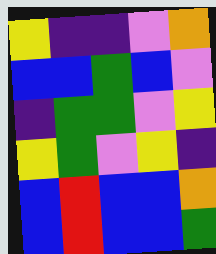[["yellow", "indigo", "indigo", "violet", "orange"], ["blue", "blue", "green", "blue", "violet"], ["indigo", "green", "green", "violet", "yellow"], ["yellow", "green", "violet", "yellow", "indigo"], ["blue", "red", "blue", "blue", "orange"], ["blue", "red", "blue", "blue", "green"]]